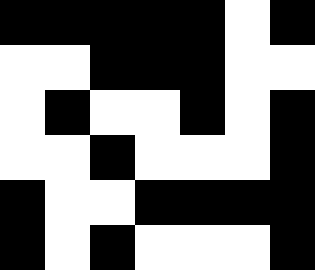[["black", "black", "black", "black", "black", "white", "black"], ["white", "white", "black", "black", "black", "white", "white"], ["white", "black", "white", "white", "black", "white", "black"], ["white", "white", "black", "white", "white", "white", "black"], ["black", "white", "white", "black", "black", "black", "black"], ["black", "white", "black", "white", "white", "white", "black"]]